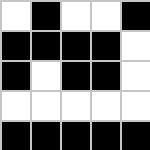[["white", "black", "white", "white", "black"], ["black", "black", "black", "black", "white"], ["black", "white", "black", "black", "white"], ["white", "white", "white", "white", "white"], ["black", "black", "black", "black", "black"]]